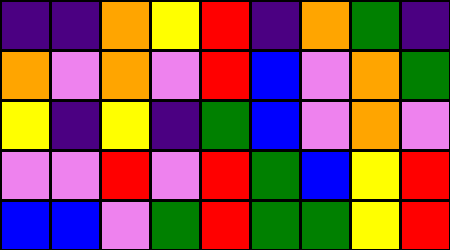[["indigo", "indigo", "orange", "yellow", "red", "indigo", "orange", "green", "indigo"], ["orange", "violet", "orange", "violet", "red", "blue", "violet", "orange", "green"], ["yellow", "indigo", "yellow", "indigo", "green", "blue", "violet", "orange", "violet"], ["violet", "violet", "red", "violet", "red", "green", "blue", "yellow", "red"], ["blue", "blue", "violet", "green", "red", "green", "green", "yellow", "red"]]